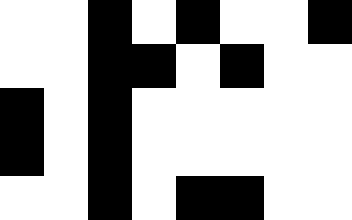[["white", "white", "black", "white", "black", "white", "white", "black"], ["white", "white", "black", "black", "white", "black", "white", "white"], ["black", "white", "black", "white", "white", "white", "white", "white"], ["black", "white", "black", "white", "white", "white", "white", "white"], ["white", "white", "black", "white", "black", "black", "white", "white"]]